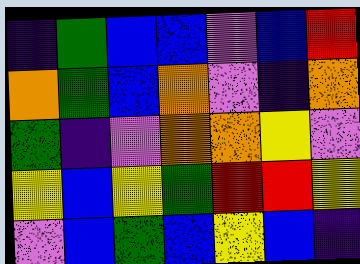[["indigo", "green", "blue", "blue", "violet", "blue", "red"], ["orange", "green", "blue", "orange", "violet", "indigo", "orange"], ["green", "indigo", "violet", "orange", "orange", "yellow", "violet"], ["yellow", "blue", "yellow", "green", "red", "red", "yellow"], ["violet", "blue", "green", "blue", "yellow", "blue", "indigo"]]